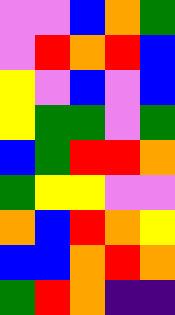[["violet", "violet", "blue", "orange", "green"], ["violet", "red", "orange", "red", "blue"], ["yellow", "violet", "blue", "violet", "blue"], ["yellow", "green", "green", "violet", "green"], ["blue", "green", "red", "red", "orange"], ["green", "yellow", "yellow", "violet", "violet"], ["orange", "blue", "red", "orange", "yellow"], ["blue", "blue", "orange", "red", "orange"], ["green", "red", "orange", "indigo", "indigo"]]